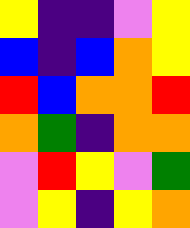[["yellow", "indigo", "indigo", "violet", "yellow"], ["blue", "indigo", "blue", "orange", "yellow"], ["red", "blue", "orange", "orange", "red"], ["orange", "green", "indigo", "orange", "orange"], ["violet", "red", "yellow", "violet", "green"], ["violet", "yellow", "indigo", "yellow", "orange"]]